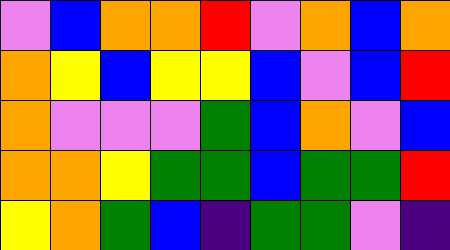[["violet", "blue", "orange", "orange", "red", "violet", "orange", "blue", "orange"], ["orange", "yellow", "blue", "yellow", "yellow", "blue", "violet", "blue", "red"], ["orange", "violet", "violet", "violet", "green", "blue", "orange", "violet", "blue"], ["orange", "orange", "yellow", "green", "green", "blue", "green", "green", "red"], ["yellow", "orange", "green", "blue", "indigo", "green", "green", "violet", "indigo"]]